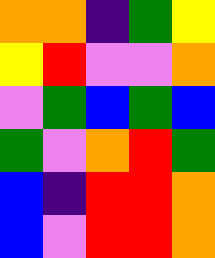[["orange", "orange", "indigo", "green", "yellow"], ["yellow", "red", "violet", "violet", "orange"], ["violet", "green", "blue", "green", "blue"], ["green", "violet", "orange", "red", "green"], ["blue", "indigo", "red", "red", "orange"], ["blue", "violet", "red", "red", "orange"]]